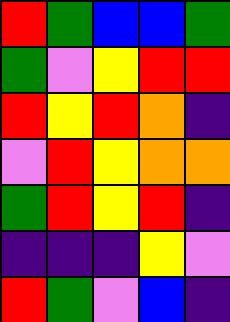[["red", "green", "blue", "blue", "green"], ["green", "violet", "yellow", "red", "red"], ["red", "yellow", "red", "orange", "indigo"], ["violet", "red", "yellow", "orange", "orange"], ["green", "red", "yellow", "red", "indigo"], ["indigo", "indigo", "indigo", "yellow", "violet"], ["red", "green", "violet", "blue", "indigo"]]